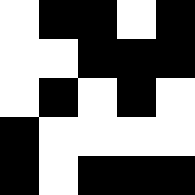[["white", "black", "black", "white", "black"], ["white", "white", "black", "black", "black"], ["white", "black", "white", "black", "white"], ["black", "white", "white", "white", "white"], ["black", "white", "black", "black", "black"]]